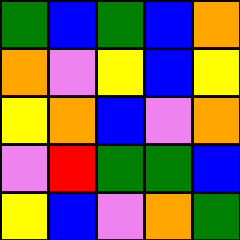[["green", "blue", "green", "blue", "orange"], ["orange", "violet", "yellow", "blue", "yellow"], ["yellow", "orange", "blue", "violet", "orange"], ["violet", "red", "green", "green", "blue"], ["yellow", "blue", "violet", "orange", "green"]]